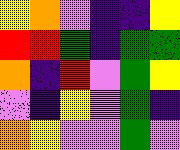[["yellow", "orange", "violet", "indigo", "indigo", "yellow"], ["red", "red", "green", "indigo", "green", "green"], ["orange", "indigo", "red", "violet", "green", "yellow"], ["violet", "indigo", "yellow", "violet", "green", "indigo"], ["orange", "yellow", "violet", "violet", "green", "violet"]]